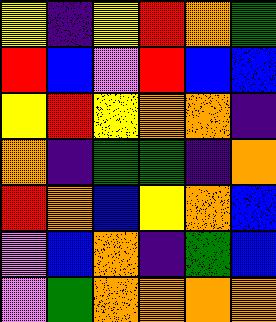[["yellow", "indigo", "yellow", "red", "orange", "green"], ["red", "blue", "violet", "red", "blue", "blue"], ["yellow", "red", "yellow", "orange", "orange", "indigo"], ["orange", "indigo", "green", "green", "indigo", "orange"], ["red", "orange", "blue", "yellow", "orange", "blue"], ["violet", "blue", "orange", "indigo", "green", "blue"], ["violet", "green", "orange", "orange", "orange", "orange"]]